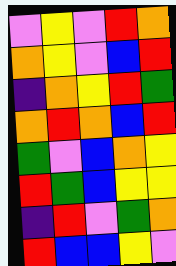[["violet", "yellow", "violet", "red", "orange"], ["orange", "yellow", "violet", "blue", "red"], ["indigo", "orange", "yellow", "red", "green"], ["orange", "red", "orange", "blue", "red"], ["green", "violet", "blue", "orange", "yellow"], ["red", "green", "blue", "yellow", "yellow"], ["indigo", "red", "violet", "green", "orange"], ["red", "blue", "blue", "yellow", "violet"]]